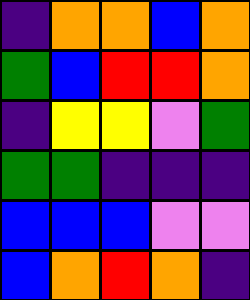[["indigo", "orange", "orange", "blue", "orange"], ["green", "blue", "red", "red", "orange"], ["indigo", "yellow", "yellow", "violet", "green"], ["green", "green", "indigo", "indigo", "indigo"], ["blue", "blue", "blue", "violet", "violet"], ["blue", "orange", "red", "orange", "indigo"]]